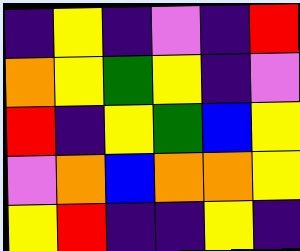[["indigo", "yellow", "indigo", "violet", "indigo", "red"], ["orange", "yellow", "green", "yellow", "indigo", "violet"], ["red", "indigo", "yellow", "green", "blue", "yellow"], ["violet", "orange", "blue", "orange", "orange", "yellow"], ["yellow", "red", "indigo", "indigo", "yellow", "indigo"]]